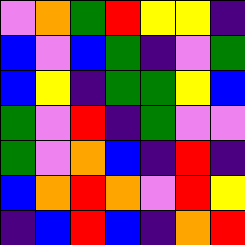[["violet", "orange", "green", "red", "yellow", "yellow", "indigo"], ["blue", "violet", "blue", "green", "indigo", "violet", "green"], ["blue", "yellow", "indigo", "green", "green", "yellow", "blue"], ["green", "violet", "red", "indigo", "green", "violet", "violet"], ["green", "violet", "orange", "blue", "indigo", "red", "indigo"], ["blue", "orange", "red", "orange", "violet", "red", "yellow"], ["indigo", "blue", "red", "blue", "indigo", "orange", "red"]]